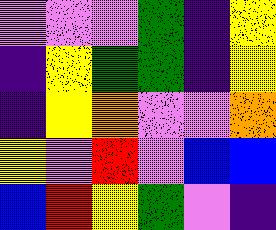[["violet", "violet", "violet", "green", "indigo", "yellow"], ["indigo", "yellow", "green", "green", "indigo", "yellow"], ["indigo", "yellow", "orange", "violet", "violet", "orange"], ["yellow", "violet", "red", "violet", "blue", "blue"], ["blue", "red", "yellow", "green", "violet", "indigo"]]